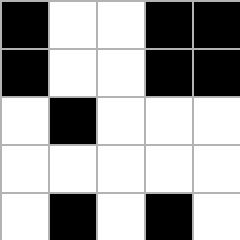[["black", "white", "white", "black", "black"], ["black", "white", "white", "black", "black"], ["white", "black", "white", "white", "white"], ["white", "white", "white", "white", "white"], ["white", "black", "white", "black", "white"]]